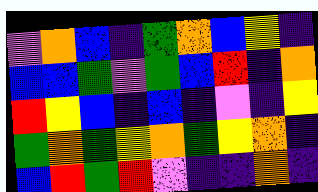[["violet", "orange", "blue", "indigo", "green", "orange", "blue", "yellow", "indigo"], ["blue", "blue", "green", "violet", "green", "blue", "red", "indigo", "orange"], ["red", "yellow", "blue", "indigo", "blue", "indigo", "violet", "indigo", "yellow"], ["green", "orange", "green", "yellow", "orange", "green", "yellow", "orange", "indigo"], ["blue", "red", "green", "red", "violet", "indigo", "indigo", "orange", "indigo"]]